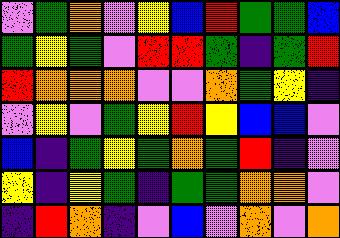[["violet", "green", "orange", "violet", "yellow", "blue", "red", "green", "green", "blue"], ["green", "yellow", "green", "violet", "red", "red", "green", "indigo", "green", "red"], ["red", "orange", "orange", "orange", "violet", "violet", "orange", "green", "yellow", "indigo"], ["violet", "yellow", "violet", "green", "yellow", "red", "yellow", "blue", "blue", "violet"], ["blue", "indigo", "green", "yellow", "green", "orange", "green", "red", "indigo", "violet"], ["yellow", "indigo", "yellow", "green", "indigo", "green", "green", "orange", "orange", "violet"], ["indigo", "red", "orange", "indigo", "violet", "blue", "violet", "orange", "violet", "orange"]]